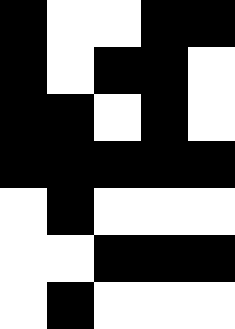[["black", "white", "white", "black", "black"], ["black", "white", "black", "black", "white"], ["black", "black", "white", "black", "white"], ["black", "black", "black", "black", "black"], ["white", "black", "white", "white", "white"], ["white", "white", "black", "black", "black"], ["white", "black", "white", "white", "white"]]